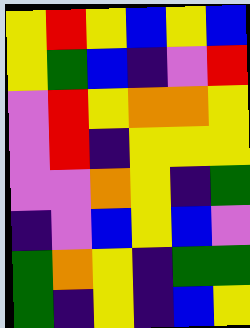[["yellow", "red", "yellow", "blue", "yellow", "blue"], ["yellow", "green", "blue", "indigo", "violet", "red"], ["violet", "red", "yellow", "orange", "orange", "yellow"], ["violet", "red", "indigo", "yellow", "yellow", "yellow"], ["violet", "violet", "orange", "yellow", "indigo", "green"], ["indigo", "violet", "blue", "yellow", "blue", "violet"], ["green", "orange", "yellow", "indigo", "green", "green"], ["green", "indigo", "yellow", "indigo", "blue", "yellow"]]